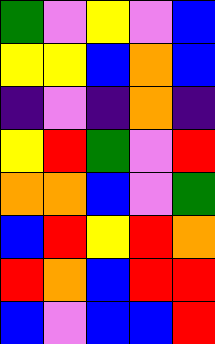[["green", "violet", "yellow", "violet", "blue"], ["yellow", "yellow", "blue", "orange", "blue"], ["indigo", "violet", "indigo", "orange", "indigo"], ["yellow", "red", "green", "violet", "red"], ["orange", "orange", "blue", "violet", "green"], ["blue", "red", "yellow", "red", "orange"], ["red", "orange", "blue", "red", "red"], ["blue", "violet", "blue", "blue", "red"]]